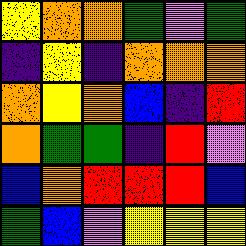[["yellow", "orange", "orange", "green", "violet", "green"], ["indigo", "yellow", "indigo", "orange", "orange", "orange"], ["orange", "yellow", "orange", "blue", "indigo", "red"], ["orange", "green", "green", "indigo", "red", "violet"], ["blue", "orange", "red", "red", "red", "blue"], ["green", "blue", "violet", "yellow", "yellow", "yellow"]]